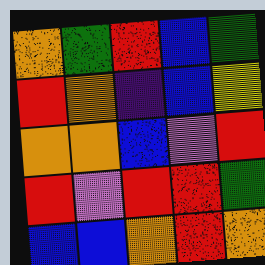[["orange", "green", "red", "blue", "green"], ["red", "orange", "indigo", "blue", "yellow"], ["orange", "orange", "blue", "violet", "red"], ["red", "violet", "red", "red", "green"], ["blue", "blue", "orange", "red", "orange"]]